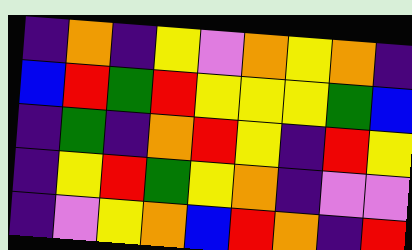[["indigo", "orange", "indigo", "yellow", "violet", "orange", "yellow", "orange", "indigo"], ["blue", "red", "green", "red", "yellow", "yellow", "yellow", "green", "blue"], ["indigo", "green", "indigo", "orange", "red", "yellow", "indigo", "red", "yellow"], ["indigo", "yellow", "red", "green", "yellow", "orange", "indigo", "violet", "violet"], ["indigo", "violet", "yellow", "orange", "blue", "red", "orange", "indigo", "red"]]